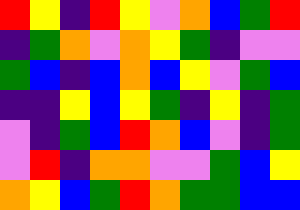[["red", "yellow", "indigo", "red", "yellow", "violet", "orange", "blue", "green", "red"], ["indigo", "green", "orange", "violet", "orange", "yellow", "green", "indigo", "violet", "violet"], ["green", "blue", "indigo", "blue", "orange", "blue", "yellow", "violet", "green", "blue"], ["indigo", "indigo", "yellow", "blue", "yellow", "green", "indigo", "yellow", "indigo", "green"], ["violet", "indigo", "green", "blue", "red", "orange", "blue", "violet", "indigo", "green"], ["violet", "red", "indigo", "orange", "orange", "violet", "violet", "green", "blue", "yellow"], ["orange", "yellow", "blue", "green", "red", "orange", "green", "green", "blue", "blue"]]